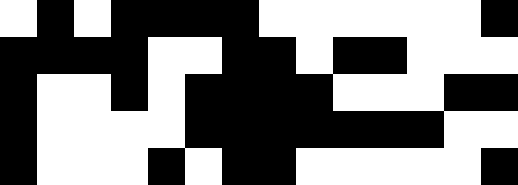[["white", "black", "white", "black", "black", "black", "black", "white", "white", "white", "white", "white", "white", "black"], ["black", "black", "black", "black", "white", "white", "black", "black", "white", "black", "black", "white", "white", "white"], ["black", "white", "white", "black", "white", "black", "black", "black", "black", "white", "white", "white", "black", "black"], ["black", "white", "white", "white", "white", "black", "black", "black", "black", "black", "black", "black", "white", "white"], ["black", "white", "white", "white", "black", "white", "black", "black", "white", "white", "white", "white", "white", "black"]]